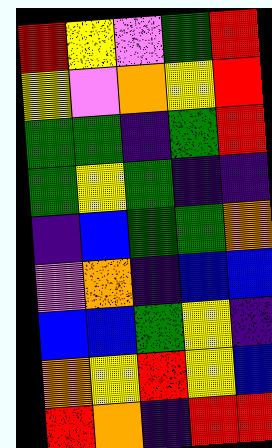[["red", "yellow", "violet", "green", "red"], ["yellow", "violet", "orange", "yellow", "red"], ["green", "green", "indigo", "green", "red"], ["green", "yellow", "green", "indigo", "indigo"], ["indigo", "blue", "green", "green", "orange"], ["violet", "orange", "indigo", "blue", "blue"], ["blue", "blue", "green", "yellow", "indigo"], ["orange", "yellow", "red", "yellow", "blue"], ["red", "orange", "indigo", "red", "red"]]